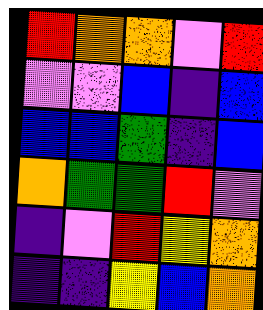[["red", "orange", "orange", "violet", "red"], ["violet", "violet", "blue", "indigo", "blue"], ["blue", "blue", "green", "indigo", "blue"], ["orange", "green", "green", "red", "violet"], ["indigo", "violet", "red", "yellow", "orange"], ["indigo", "indigo", "yellow", "blue", "orange"]]